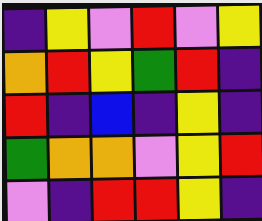[["indigo", "yellow", "violet", "red", "violet", "yellow"], ["orange", "red", "yellow", "green", "red", "indigo"], ["red", "indigo", "blue", "indigo", "yellow", "indigo"], ["green", "orange", "orange", "violet", "yellow", "red"], ["violet", "indigo", "red", "red", "yellow", "indigo"]]